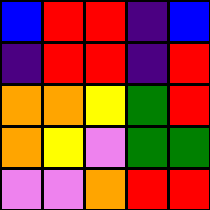[["blue", "red", "red", "indigo", "blue"], ["indigo", "red", "red", "indigo", "red"], ["orange", "orange", "yellow", "green", "red"], ["orange", "yellow", "violet", "green", "green"], ["violet", "violet", "orange", "red", "red"]]